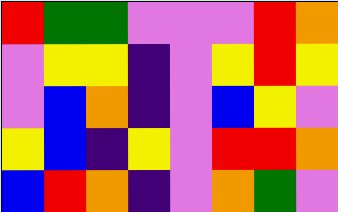[["red", "green", "green", "violet", "violet", "violet", "red", "orange"], ["violet", "yellow", "yellow", "indigo", "violet", "yellow", "red", "yellow"], ["violet", "blue", "orange", "indigo", "violet", "blue", "yellow", "violet"], ["yellow", "blue", "indigo", "yellow", "violet", "red", "red", "orange"], ["blue", "red", "orange", "indigo", "violet", "orange", "green", "violet"]]